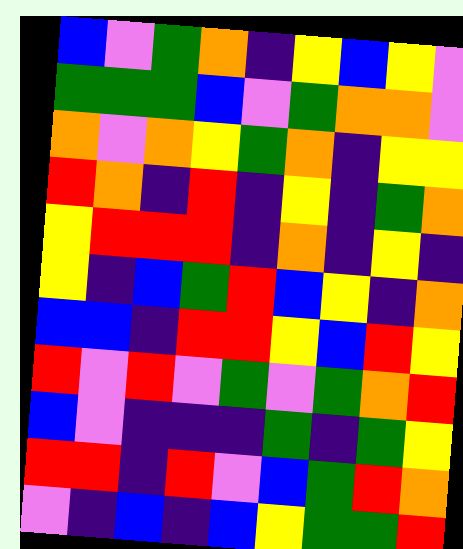[["blue", "violet", "green", "orange", "indigo", "yellow", "blue", "yellow", "violet"], ["green", "green", "green", "blue", "violet", "green", "orange", "orange", "violet"], ["orange", "violet", "orange", "yellow", "green", "orange", "indigo", "yellow", "yellow"], ["red", "orange", "indigo", "red", "indigo", "yellow", "indigo", "green", "orange"], ["yellow", "red", "red", "red", "indigo", "orange", "indigo", "yellow", "indigo"], ["yellow", "indigo", "blue", "green", "red", "blue", "yellow", "indigo", "orange"], ["blue", "blue", "indigo", "red", "red", "yellow", "blue", "red", "yellow"], ["red", "violet", "red", "violet", "green", "violet", "green", "orange", "red"], ["blue", "violet", "indigo", "indigo", "indigo", "green", "indigo", "green", "yellow"], ["red", "red", "indigo", "red", "violet", "blue", "green", "red", "orange"], ["violet", "indigo", "blue", "indigo", "blue", "yellow", "green", "green", "red"]]